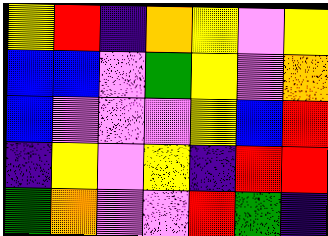[["yellow", "red", "indigo", "orange", "yellow", "violet", "yellow"], ["blue", "blue", "violet", "green", "yellow", "violet", "orange"], ["blue", "violet", "violet", "violet", "yellow", "blue", "red"], ["indigo", "yellow", "violet", "yellow", "indigo", "red", "red"], ["green", "orange", "violet", "violet", "red", "green", "indigo"]]